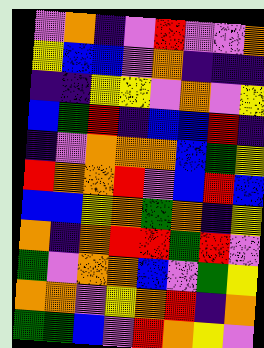[["violet", "orange", "indigo", "violet", "red", "violet", "violet", "orange"], ["yellow", "blue", "blue", "violet", "orange", "indigo", "indigo", "indigo"], ["indigo", "indigo", "yellow", "yellow", "violet", "orange", "violet", "yellow"], ["blue", "green", "red", "indigo", "blue", "blue", "red", "indigo"], ["indigo", "violet", "orange", "orange", "orange", "blue", "green", "yellow"], ["red", "orange", "orange", "red", "violet", "blue", "red", "blue"], ["blue", "blue", "yellow", "orange", "green", "orange", "indigo", "yellow"], ["orange", "indigo", "orange", "red", "red", "green", "red", "violet"], ["green", "violet", "orange", "orange", "blue", "violet", "green", "yellow"], ["orange", "orange", "violet", "yellow", "orange", "red", "indigo", "orange"], ["green", "green", "blue", "violet", "red", "orange", "yellow", "violet"]]